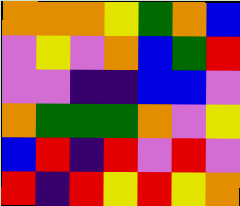[["orange", "orange", "orange", "yellow", "green", "orange", "blue"], ["violet", "yellow", "violet", "orange", "blue", "green", "red"], ["violet", "violet", "indigo", "indigo", "blue", "blue", "violet"], ["orange", "green", "green", "green", "orange", "violet", "yellow"], ["blue", "red", "indigo", "red", "violet", "red", "violet"], ["red", "indigo", "red", "yellow", "red", "yellow", "orange"]]